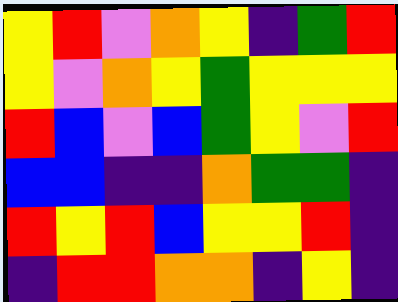[["yellow", "red", "violet", "orange", "yellow", "indigo", "green", "red"], ["yellow", "violet", "orange", "yellow", "green", "yellow", "yellow", "yellow"], ["red", "blue", "violet", "blue", "green", "yellow", "violet", "red"], ["blue", "blue", "indigo", "indigo", "orange", "green", "green", "indigo"], ["red", "yellow", "red", "blue", "yellow", "yellow", "red", "indigo"], ["indigo", "red", "red", "orange", "orange", "indigo", "yellow", "indigo"]]